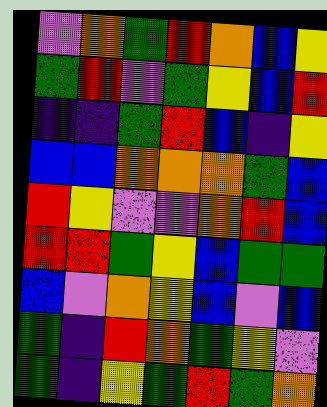[["violet", "orange", "green", "red", "orange", "blue", "yellow"], ["green", "red", "violet", "green", "yellow", "blue", "red"], ["indigo", "indigo", "green", "red", "blue", "indigo", "yellow"], ["blue", "blue", "orange", "orange", "orange", "green", "blue"], ["red", "yellow", "violet", "violet", "orange", "red", "blue"], ["red", "red", "green", "yellow", "blue", "green", "green"], ["blue", "violet", "orange", "yellow", "blue", "violet", "blue"], ["green", "indigo", "red", "orange", "green", "yellow", "violet"], ["green", "indigo", "yellow", "green", "red", "green", "orange"]]